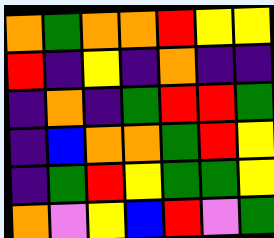[["orange", "green", "orange", "orange", "red", "yellow", "yellow"], ["red", "indigo", "yellow", "indigo", "orange", "indigo", "indigo"], ["indigo", "orange", "indigo", "green", "red", "red", "green"], ["indigo", "blue", "orange", "orange", "green", "red", "yellow"], ["indigo", "green", "red", "yellow", "green", "green", "yellow"], ["orange", "violet", "yellow", "blue", "red", "violet", "green"]]